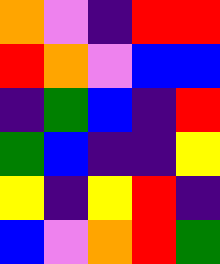[["orange", "violet", "indigo", "red", "red"], ["red", "orange", "violet", "blue", "blue"], ["indigo", "green", "blue", "indigo", "red"], ["green", "blue", "indigo", "indigo", "yellow"], ["yellow", "indigo", "yellow", "red", "indigo"], ["blue", "violet", "orange", "red", "green"]]